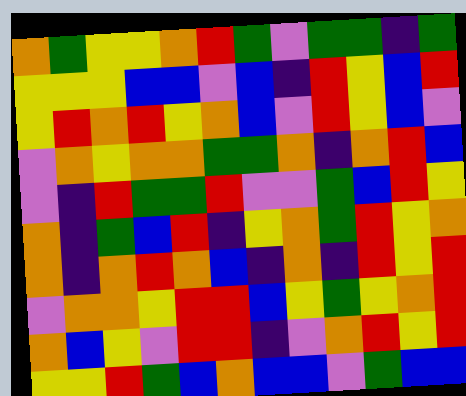[["orange", "green", "yellow", "yellow", "orange", "red", "green", "violet", "green", "green", "indigo", "green"], ["yellow", "yellow", "yellow", "blue", "blue", "violet", "blue", "indigo", "red", "yellow", "blue", "red"], ["yellow", "red", "orange", "red", "yellow", "orange", "blue", "violet", "red", "yellow", "blue", "violet"], ["violet", "orange", "yellow", "orange", "orange", "green", "green", "orange", "indigo", "orange", "red", "blue"], ["violet", "indigo", "red", "green", "green", "red", "violet", "violet", "green", "blue", "red", "yellow"], ["orange", "indigo", "green", "blue", "red", "indigo", "yellow", "orange", "green", "red", "yellow", "orange"], ["orange", "indigo", "orange", "red", "orange", "blue", "indigo", "orange", "indigo", "red", "yellow", "red"], ["violet", "orange", "orange", "yellow", "red", "red", "blue", "yellow", "green", "yellow", "orange", "red"], ["orange", "blue", "yellow", "violet", "red", "red", "indigo", "violet", "orange", "red", "yellow", "red"], ["yellow", "yellow", "red", "green", "blue", "orange", "blue", "blue", "violet", "green", "blue", "blue"]]